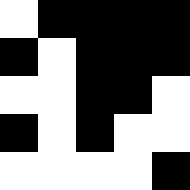[["white", "black", "black", "black", "black"], ["black", "white", "black", "black", "black"], ["white", "white", "black", "black", "white"], ["black", "white", "black", "white", "white"], ["white", "white", "white", "white", "black"]]